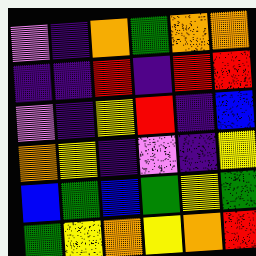[["violet", "indigo", "orange", "green", "orange", "orange"], ["indigo", "indigo", "red", "indigo", "red", "red"], ["violet", "indigo", "yellow", "red", "indigo", "blue"], ["orange", "yellow", "indigo", "violet", "indigo", "yellow"], ["blue", "green", "blue", "green", "yellow", "green"], ["green", "yellow", "orange", "yellow", "orange", "red"]]